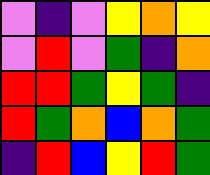[["violet", "indigo", "violet", "yellow", "orange", "yellow"], ["violet", "red", "violet", "green", "indigo", "orange"], ["red", "red", "green", "yellow", "green", "indigo"], ["red", "green", "orange", "blue", "orange", "green"], ["indigo", "red", "blue", "yellow", "red", "green"]]